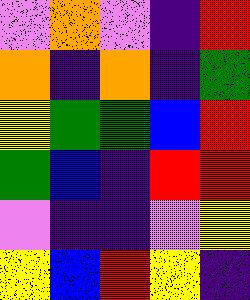[["violet", "orange", "violet", "indigo", "red"], ["orange", "indigo", "orange", "indigo", "green"], ["yellow", "green", "green", "blue", "red"], ["green", "blue", "indigo", "red", "red"], ["violet", "indigo", "indigo", "violet", "yellow"], ["yellow", "blue", "red", "yellow", "indigo"]]